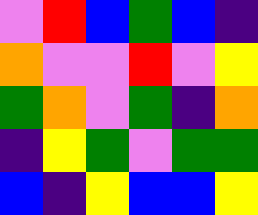[["violet", "red", "blue", "green", "blue", "indigo"], ["orange", "violet", "violet", "red", "violet", "yellow"], ["green", "orange", "violet", "green", "indigo", "orange"], ["indigo", "yellow", "green", "violet", "green", "green"], ["blue", "indigo", "yellow", "blue", "blue", "yellow"]]